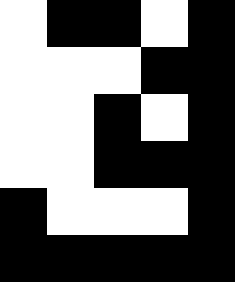[["white", "black", "black", "white", "black"], ["white", "white", "white", "black", "black"], ["white", "white", "black", "white", "black"], ["white", "white", "black", "black", "black"], ["black", "white", "white", "white", "black"], ["black", "black", "black", "black", "black"]]